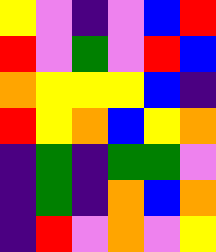[["yellow", "violet", "indigo", "violet", "blue", "red"], ["red", "violet", "green", "violet", "red", "blue"], ["orange", "yellow", "yellow", "yellow", "blue", "indigo"], ["red", "yellow", "orange", "blue", "yellow", "orange"], ["indigo", "green", "indigo", "green", "green", "violet"], ["indigo", "green", "indigo", "orange", "blue", "orange"], ["indigo", "red", "violet", "orange", "violet", "yellow"]]